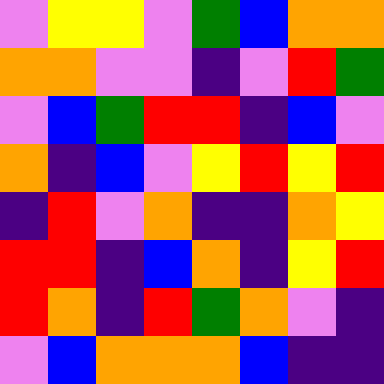[["violet", "yellow", "yellow", "violet", "green", "blue", "orange", "orange"], ["orange", "orange", "violet", "violet", "indigo", "violet", "red", "green"], ["violet", "blue", "green", "red", "red", "indigo", "blue", "violet"], ["orange", "indigo", "blue", "violet", "yellow", "red", "yellow", "red"], ["indigo", "red", "violet", "orange", "indigo", "indigo", "orange", "yellow"], ["red", "red", "indigo", "blue", "orange", "indigo", "yellow", "red"], ["red", "orange", "indigo", "red", "green", "orange", "violet", "indigo"], ["violet", "blue", "orange", "orange", "orange", "blue", "indigo", "indigo"]]